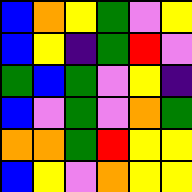[["blue", "orange", "yellow", "green", "violet", "yellow"], ["blue", "yellow", "indigo", "green", "red", "violet"], ["green", "blue", "green", "violet", "yellow", "indigo"], ["blue", "violet", "green", "violet", "orange", "green"], ["orange", "orange", "green", "red", "yellow", "yellow"], ["blue", "yellow", "violet", "orange", "yellow", "yellow"]]